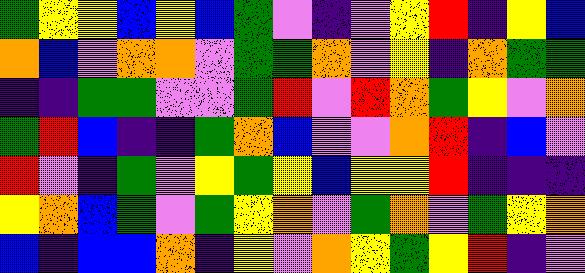[["green", "yellow", "yellow", "blue", "yellow", "blue", "green", "violet", "indigo", "violet", "yellow", "red", "indigo", "yellow", "blue"], ["orange", "blue", "violet", "orange", "orange", "violet", "green", "green", "orange", "violet", "yellow", "indigo", "orange", "green", "green"], ["indigo", "indigo", "green", "green", "violet", "violet", "green", "red", "violet", "red", "orange", "green", "yellow", "violet", "orange"], ["green", "red", "blue", "indigo", "indigo", "green", "orange", "blue", "violet", "violet", "orange", "red", "indigo", "blue", "violet"], ["red", "violet", "indigo", "green", "violet", "yellow", "green", "yellow", "blue", "yellow", "yellow", "red", "indigo", "indigo", "indigo"], ["yellow", "orange", "blue", "green", "violet", "green", "yellow", "orange", "violet", "green", "orange", "violet", "green", "yellow", "orange"], ["blue", "indigo", "blue", "blue", "orange", "indigo", "yellow", "violet", "orange", "yellow", "green", "yellow", "red", "indigo", "violet"]]